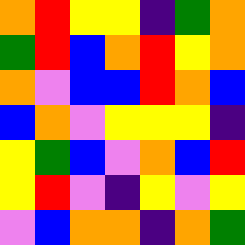[["orange", "red", "yellow", "yellow", "indigo", "green", "orange"], ["green", "red", "blue", "orange", "red", "yellow", "orange"], ["orange", "violet", "blue", "blue", "red", "orange", "blue"], ["blue", "orange", "violet", "yellow", "yellow", "yellow", "indigo"], ["yellow", "green", "blue", "violet", "orange", "blue", "red"], ["yellow", "red", "violet", "indigo", "yellow", "violet", "yellow"], ["violet", "blue", "orange", "orange", "indigo", "orange", "green"]]